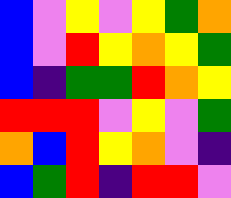[["blue", "violet", "yellow", "violet", "yellow", "green", "orange"], ["blue", "violet", "red", "yellow", "orange", "yellow", "green"], ["blue", "indigo", "green", "green", "red", "orange", "yellow"], ["red", "red", "red", "violet", "yellow", "violet", "green"], ["orange", "blue", "red", "yellow", "orange", "violet", "indigo"], ["blue", "green", "red", "indigo", "red", "red", "violet"]]